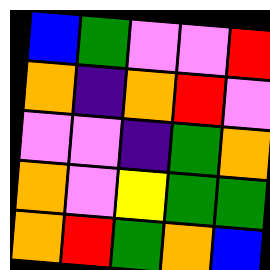[["blue", "green", "violet", "violet", "red"], ["orange", "indigo", "orange", "red", "violet"], ["violet", "violet", "indigo", "green", "orange"], ["orange", "violet", "yellow", "green", "green"], ["orange", "red", "green", "orange", "blue"]]